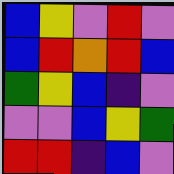[["blue", "yellow", "violet", "red", "violet"], ["blue", "red", "orange", "red", "blue"], ["green", "yellow", "blue", "indigo", "violet"], ["violet", "violet", "blue", "yellow", "green"], ["red", "red", "indigo", "blue", "violet"]]